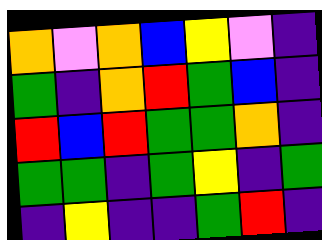[["orange", "violet", "orange", "blue", "yellow", "violet", "indigo"], ["green", "indigo", "orange", "red", "green", "blue", "indigo"], ["red", "blue", "red", "green", "green", "orange", "indigo"], ["green", "green", "indigo", "green", "yellow", "indigo", "green"], ["indigo", "yellow", "indigo", "indigo", "green", "red", "indigo"]]